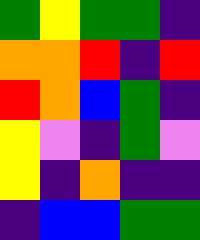[["green", "yellow", "green", "green", "indigo"], ["orange", "orange", "red", "indigo", "red"], ["red", "orange", "blue", "green", "indigo"], ["yellow", "violet", "indigo", "green", "violet"], ["yellow", "indigo", "orange", "indigo", "indigo"], ["indigo", "blue", "blue", "green", "green"]]